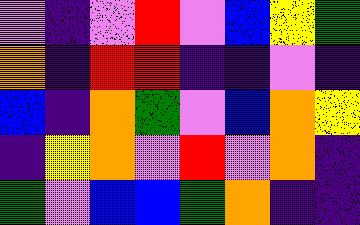[["violet", "indigo", "violet", "red", "violet", "blue", "yellow", "green"], ["orange", "indigo", "red", "red", "indigo", "indigo", "violet", "indigo"], ["blue", "indigo", "orange", "green", "violet", "blue", "orange", "yellow"], ["indigo", "yellow", "orange", "violet", "red", "violet", "orange", "indigo"], ["green", "violet", "blue", "blue", "green", "orange", "indigo", "indigo"]]